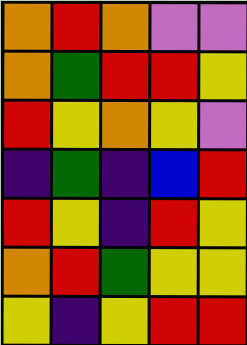[["orange", "red", "orange", "violet", "violet"], ["orange", "green", "red", "red", "yellow"], ["red", "yellow", "orange", "yellow", "violet"], ["indigo", "green", "indigo", "blue", "red"], ["red", "yellow", "indigo", "red", "yellow"], ["orange", "red", "green", "yellow", "yellow"], ["yellow", "indigo", "yellow", "red", "red"]]